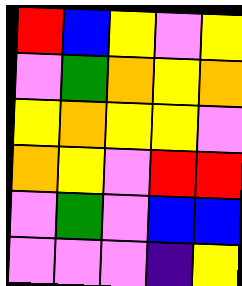[["red", "blue", "yellow", "violet", "yellow"], ["violet", "green", "orange", "yellow", "orange"], ["yellow", "orange", "yellow", "yellow", "violet"], ["orange", "yellow", "violet", "red", "red"], ["violet", "green", "violet", "blue", "blue"], ["violet", "violet", "violet", "indigo", "yellow"]]